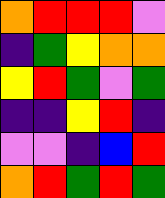[["orange", "red", "red", "red", "violet"], ["indigo", "green", "yellow", "orange", "orange"], ["yellow", "red", "green", "violet", "green"], ["indigo", "indigo", "yellow", "red", "indigo"], ["violet", "violet", "indigo", "blue", "red"], ["orange", "red", "green", "red", "green"]]